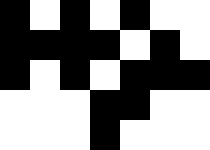[["black", "white", "black", "white", "black", "white", "white"], ["black", "black", "black", "black", "white", "black", "white"], ["black", "white", "black", "white", "black", "black", "black"], ["white", "white", "white", "black", "black", "white", "white"], ["white", "white", "white", "black", "white", "white", "white"]]